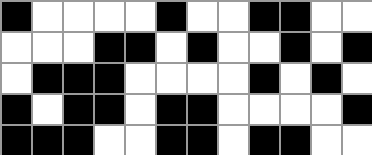[["black", "white", "white", "white", "white", "black", "white", "white", "black", "black", "white", "white"], ["white", "white", "white", "black", "black", "white", "black", "white", "white", "black", "white", "black"], ["white", "black", "black", "black", "white", "white", "white", "white", "black", "white", "black", "white"], ["black", "white", "black", "black", "white", "black", "black", "white", "white", "white", "white", "black"], ["black", "black", "black", "white", "white", "black", "black", "white", "black", "black", "white", "white"]]